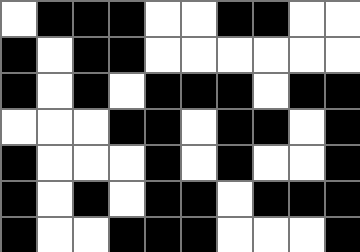[["white", "black", "black", "black", "white", "white", "black", "black", "white", "white"], ["black", "white", "black", "black", "white", "white", "white", "white", "white", "white"], ["black", "white", "black", "white", "black", "black", "black", "white", "black", "black"], ["white", "white", "white", "black", "black", "white", "black", "black", "white", "black"], ["black", "white", "white", "white", "black", "white", "black", "white", "white", "black"], ["black", "white", "black", "white", "black", "black", "white", "black", "black", "black"], ["black", "white", "white", "black", "black", "black", "white", "white", "white", "black"]]